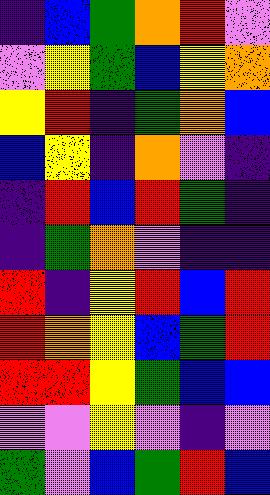[["indigo", "blue", "green", "orange", "red", "violet"], ["violet", "yellow", "green", "blue", "yellow", "orange"], ["yellow", "red", "indigo", "green", "orange", "blue"], ["blue", "yellow", "indigo", "orange", "violet", "indigo"], ["indigo", "red", "blue", "red", "green", "indigo"], ["indigo", "green", "orange", "violet", "indigo", "indigo"], ["red", "indigo", "yellow", "red", "blue", "red"], ["red", "orange", "yellow", "blue", "green", "red"], ["red", "red", "yellow", "green", "blue", "blue"], ["violet", "violet", "yellow", "violet", "indigo", "violet"], ["green", "violet", "blue", "green", "red", "blue"]]